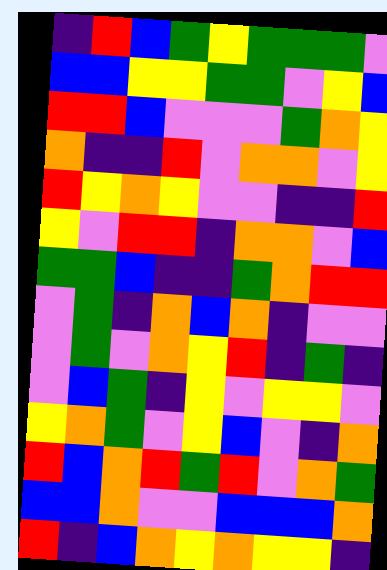[["indigo", "red", "blue", "green", "yellow", "green", "green", "green", "violet"], ["blue", "blue", "yellow", "yellow", "green", "green", "violet", "yellow", "blue"], ["red", "red", "blue", "violet", "violet", "violet", "green", "orange", "yellow"], ["orange", "indigo", "indigo", "red", "violet", "orange", "orange", "violet", "yellow"], ["red", "yellow", "orange", "yellow", "violet", "violet", "indigo", "indigo", "red"], ["yellow", "violet", "red", "red", "indigo", "orange", "orange", "violet", "blue"], ["green", "green", "blue", "indigo", "indigo", "green", "orange", "red", "red"], ["violet", "green", "indigo", "orange", "blue", "orange", "indigo", "violet", "violet"], ["violet", "green", "violet", "orange", "yellow", "red", "indigo", "green", "indigo"], ["violet", "blue", "green", "indigo", "yellow", "violet", "yellow", "yellow", "violet"], ["yellow", "orange", "green", "violet", "yellow", "blue", "violet", "indigo", "orange"], ["red", "blue", "orange", "red", "green", "red", "violet", "orange", "green"], ["blue", "blue", "orange", "violet", "violet", "blue", "blue", "blue", "orange"], ["red", "indigo", "blue", "orange", "yellow", "orange", "yellow", "yellow", "indigo"]]